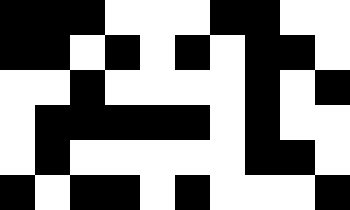[["black", "black", "black", "white", "white", "white", "black", "black", "white", "white"], ["black", "black", "white", "black", "white", "black", "white", "black", "black", "white"], ["white", "white", "black", "white", "white", "white", "white", "black", "white", "black"], ["white", "black", "black", "black", "black", "black", "white", "black", "white", "white"], ["white", "black", "white", "white", "white", "white", "white", "black", "black", "white"], ["black", "white", "black", "black", "white", "black", "white", "white", "white", "black"]]